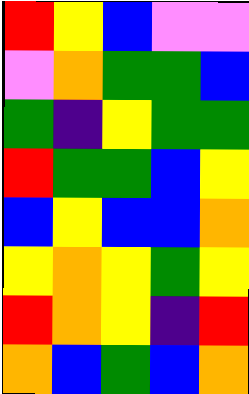[["red", "yellow", "blue", "violet", "violet"], ["violet", "orange", "green", "green", "blue"], ["green", "indigo", "yellow", "green", "green"], ["red", "green", "green", "blue", "yellow"], ["blue", "yellow", "blue", "blue", "orange"], ["yellow", "orange", "yellow", "green", "yellow"], ["red", "orange", "yellow", "indigo", "red"], ["orange", "blue", "green", "blue", "orange"]]